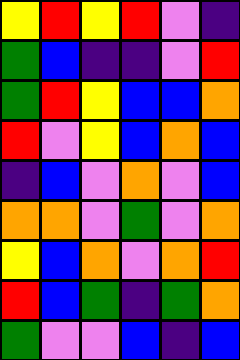[["yellow", "red", "yellow", "red", "violet", "indigo"], ["green", "blue", "indigo", "indigo", "violet", "red"], ["green", "red", "yellow", "blue", "blue", "orange"], ["red", "violet", "yellow", "blue", "orange", "blue"], ["indigo", "blue", "violet", "orange", "violet", "blue"], ["orange", "orange", "violet", "green", "violet", "orange"], ["yellow", "blue", "orange", "violet", "orange", "red"], ["red", "blue", "green", "indigo", "green", "orange"], ["green", "violet", "violet", "blue", "indigo", "blue"]]